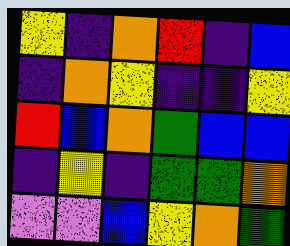[["yellow", "indigo", "orange", "red", "indigo", "blue"], ["indigo", "orange", "yellow", "indigo", "indigo", "yellow"], ["red", "blue", "orange", "green", "blue", "blue"], ["indigo", "yellow", "indigo", "green", "green", "orange"], ["violet", "violet", "blue", "yellow", "orange", "green"]]